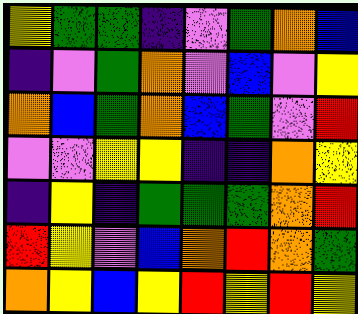[["yellow", "green", "green", "indigo", "violet", "green", "orange", "blue"], ["indigo", "violet", "green", "orange", "violet", "blue", "violet", "yellow"], ["orange", "blue", "green", "orange", "blue", "green", "violet", "red"], ["violet", "violet", "yellow", "yellow", "indigo", "indigo", "orange", "yellow"], ["indigo", "yellow", "indigo", "green", "green", "green", "orange", "red"], ["red", "yellow", "violet", "blue", "orange", "red", "orange", "green"], ["orange", "yellow", "blue", "yellow", "red", "yellow", "red", "yellow"]]